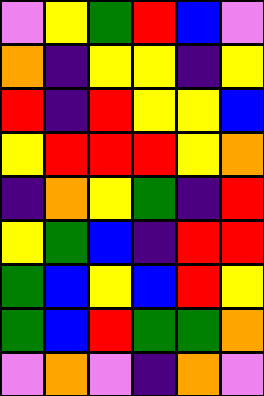[["violet", "yellow", "green", "red", "blue", "violet"], ["orange", "indigo", "yellow", "yellow", "indigo", "yellow"], ["red", "indigo", "red", "yellow", "yellow", "blue"], ["yellow", "red", "red", "red", "yellow", "orange"], ["indigo", "orange", "yellow", "green", "indigo", "red"], ["yellow", "green", "blue", "indigo", "red", "red"], ["green", "blue", "yellow", "blue", "red", "yellow"], ["green", "blue", "red", "green", "green", "orange"], ["violet", "orange", "violet", "indigo", "orange", "violet"]]